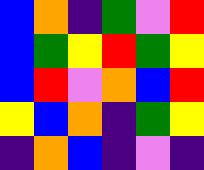[["blue", "orange", "indigo", "green", "violet", "red"], ["blue", "green", "yellow", "red", "green", "yellow"], ["blue", "red", "violet", "orange", "blue", "red"], ["yellow", "blue", "orange", "indigo", "green", "yellow"], ["indigo", "orange", "blue", "indigo", "violet", "indigo"]]